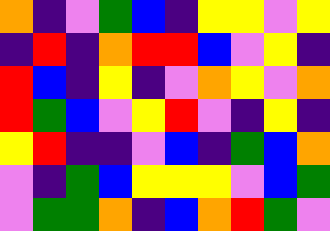[["orange", "indigo", "violet", "green", "blue", "indigo", "yellow", "yellow", "violet", "yellow"], ["indigo", "red", "indigo", "orange", "red", "red", "blue", "violet", "yellow", "indigo"], ["red", "blue", "indigo", "yellow", "indigo", "violet", "orange", "yellow", "violet", "orange"], ["red", "green", "blue", "violet", "yellow", "red", "violet", "indigo", "yellow", "indigo"], ["yellow", "red", "indigo", "indigo", "violet", "blue", "indigo", "green", "blue", "orange"], ["violet", "indigo", "green", "blue", "yellow", "yellow", "yellow", "violet", "blue", "green"], ["violet", "green", "green", "orange", "indigo", "blue", "orange", "red", "green", "violet"]]